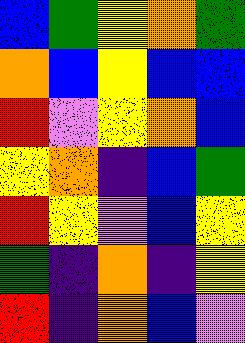[["blue", "green", "yellow", "orange", "green"], ["orange", "blue", "yellow", "blue", "blue"], ["red", "violet", "yellow", "orange", "blue"], ["yellow", "orange", "indigo", "blue", "green"], ["red", "yellow", "violet", "blue", "yellow"], ["green", "indigo", "orange", "indigo", "yellow"], ["red", "indigo", "orange", "blue", "violet"]]